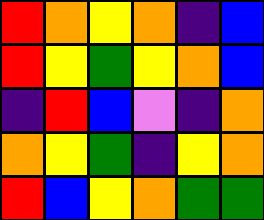[["red", "orange", "yellow", "orange", "indigo", "blue"], ["red", "yellow", "green", "yellow", "orange", "blue"], ["indigo", "red", "blue", "violet", "indigo", "orange"], ["orange", "yellow", "green", "indigo", "yellow", "orange"], ["red", "blue", "yellow", "orange", "green", "green"]]